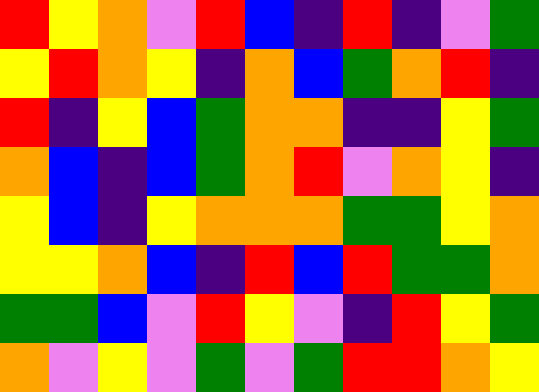[["red", "yellow", "orange", "violet", "red", "blue", "indigo", "red", "indigo", "violet", "green"], ["yellow", "red", "orange", "yellow", "indigo", "orange", "blue", "green", "orange", "red", "indigo"], ["red", "indigo", "yellow", "blue", "green", "orange", "orange", "indigo", "indigo", "yellow", "green"], ["orange", "blue", "indigo", "blue", "green", "orange", "red", "violet", "orange", "yellow", "indigo"], ["yellow", "blue", "indigo", "yellow", "orange", "orange", "orange", "green", "green", "yellow", "orange"], ["yellow", "yellow", "orange", "blue", "indigo", "red", "blue", "red", "green", "green", "orange"], ["green", "green", "blue", "violet", "red", "yellow", "violet", "indigo", "red", "yellow", "green"], ["orange", "violet", "yellow", "violet", "green", "violet", "green", "red", "red", "orange", "yellow"]]